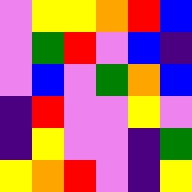[["violet", "yellow", "yellow", "orange", "red", "blue"], ["violet", "green", "red", "violet", "blue", "indigo"], ["violet", "blue", "violet", "green", "orange", "blue"], ["indigo", "red", "violet", "violet", "yellow", "violet"], ["indigo", "yellow", "violet", "violet", "indigo", "green"], ["yellow", "orange", "red", "violet", "indigo", "yellow"]]